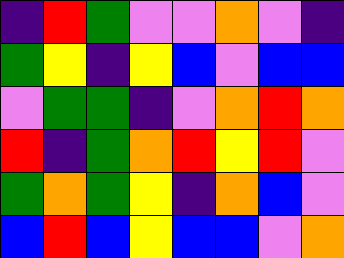[["indigo", "red", "green", "violet", "violet", "orange", "violet", "indigo"], ["green", "yellow", "indigo", "yellow", "blue", "violet", "blue", "blue"], ["violet", "green", "green", "indigo", "violet", "orange", "red", "orange"], ["red", "indigo", "green", "orange", "red", "yellow", "red", "violet"], ["green", "orange", "green", "yellow", "indigo", "orange", "blue", "violet"], ["blue", "red", "blue", "yellow", "blue", "blue", "violet", "orange"]]